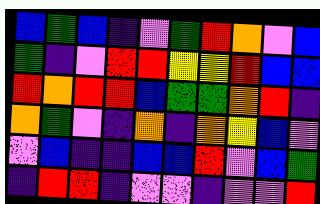[["blue", "green", "blue", "indigo", "violet", "green", "red", "orange", "violet", "blue"], ["green", "indigo", "violet", "red", "red", "yellow", "yellow", "red", "blue", "blue"], ["red", "orange", "red", "red", "blue", "green", "green", "orange", "red", "indigo"], ["orange", "green", "violet", "indigo", "orange", "indigo", "orange", "yellow", "blue", "violet"], ["violet", "blue", "indigo", "indigo", "blue", "blue", "red", "violet", "blue", "green"], ["indigo", "red", "red", "indigo", "violet", "violet", "indigo", "violet", "violet", "red"]]